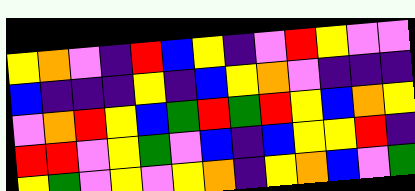[["yellow", "orange", "violet", "indigo", "red", "blue", "yellow", "indigo", "violet", "red", "yellow", "violet", "violet"], ["blue", "indigo", "indigo", "indigo", "yellow", "indigo", "blue", "yellow", "orange", "violet", "indigo", "indigo", "indigo"], ["violet", "orange", "red", "yellow", "blue", "green", "red", "green", "red", "yellow", "blue", "orange", "yellow"], ["red", "red", "violet", "yellow", "green", "violet", "blue", "indigo", "blue", "yellow", "yellow", "red", "indigo"], ["yellow", "green", "violet", "yellow", "violet", "yellow", "orange", "indigo", "yellow", "orange", "blue", "violet", "green"]]